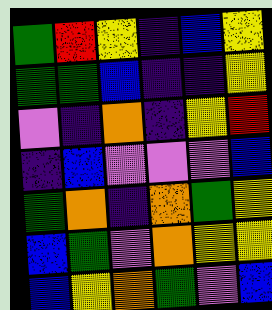[["green", "red", "yellow", "indigo", "blue", "yellow"], ["green", "green", "blue", "indigo", "indigo", "yellow"], ["violet", "indigo", "orange", "indigo", "yellow", "red"], ["indigo", "blue", "violet", "violet", "violet", "blue"], ["green", "orange", "indigo", "orange", "green", "yellow"], ["blue", "green", "violet", "orange", "yellow", "yellow"], ["blue", "yellow", "orange", "green", "violet", "blue"]]